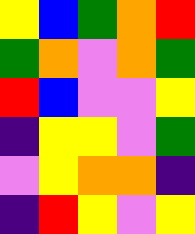[["yellow", "blue", "green", "orange", "red"], ["green", "orange", "violet", "orange", "green"], ["red", "blue", "violet", "violet", "yellow"], ["indigo", "yellow", "yellow", "violet", "green"], ["violet", "yellow", "orange", "orange", "indigo"], ["indigo", "red", "yellow", "violet", "yellow"]]